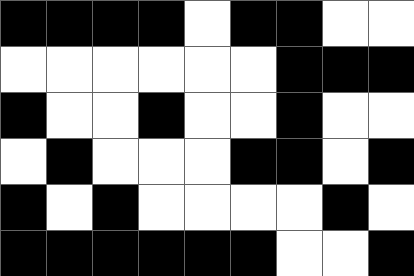[["black", "black", "black", "black", "white", "black", "black", "white", "white"], ["white", "white", "white", "white", "white", "white", "black", "black", "black"], ["black", "white", "white", "black", "white", "white", "black", "white", "white"], ["white", "black", "white", "white", "white", "black", "black", "white", "black"], ["black", "white", "black", "white", "white", "white", "white", "black", "white"], ["black", "black", "black", "black", "black", "black", "white", "white", "black"]]